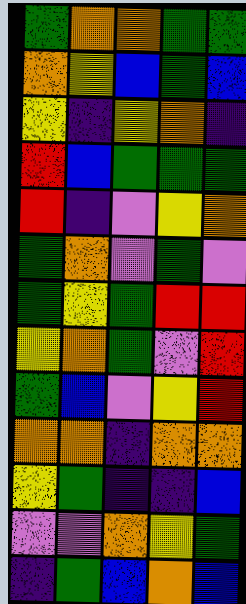[["green", "orange", "orange", "green", "green"], ["orange", "yellow", "blue", "green", "blue"], ["yellow", "indigo", "yellow", "orange", "indigo"], ["red", "blue", "green", "green", "green"], ["red", "indigo", "violet", "yellow", "orange"], ["green", "orange", "violet", "green", "violet"], ["green", "yellow", "green", "red", "red"], ["yellow", "orange", "green", "violet", "red"], ["green", "blue", "violet", "yellow", "red"], ["orange", "orange", "indigo", "orange", "orange"], ["yellow", "green", "indigo", "indigo", "blue"], ["violet", "violet", "orange", "yellow", "green"], ["indigo", "green", "blue", "orange", "blue"]]